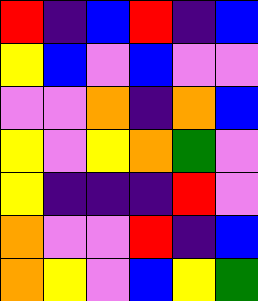[["red", "indigo", "blue", "red", "indigo", "blue"], ["yellow", "blue", "violet", "blue", "violet", "violet"], ["violet", "violet", "orange", "indigo", "orange", "blue"], ["yellow", "violet", "yellow", "orange", "green", "violet"], ["yellow", "indigo", "indigo", "indigo", "red", "violet"], ["orange", "violet", "violet", "red", "indigo", "blue"], ["orange", "yellow", "violet", "blue", "yellow", "green"]]